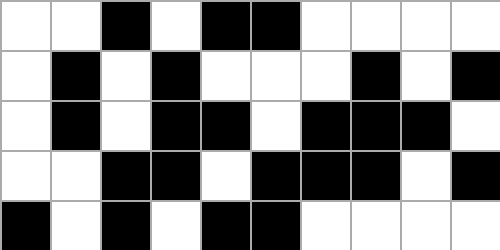[["white", "white", "black", "white", "black", "black", "white", "white", "white", "white"], ["white", "black", "white", "black", "white", "white", "white", "black", "white", "black"], ["white", "black", "white", "black", "black", "white", "black", "black", "black", "white"], ["white", "white", "black", "black", "white", "black", "black", "black", "white", "black"], ["black", "white", "black", "white", "black", "black", "white", "white", "white", "white"]]